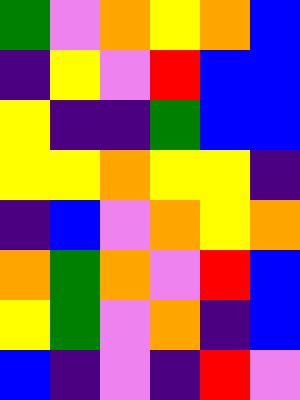[["green", "violet", "orange", "yellow", "orange", "blue"], ["indigo", "yellow", "violet", "red", "blue", "blue"], ["yellow", "indigo", "indigo", "green", "blue", "blue"], ["yellow", "yellow", "orange", "yellow", "yellow", "indigo"], ["indigo", "blue", "violet", "orange", "yellow", "orange"], ["orange", "green", "orange", "violet", "red", "blue"], ["yellow", "green", "violet", "orange", "indigo", "blue"], ["blue", "indigo", "violet", "indigo", "red", "violet"]]